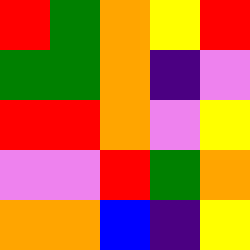[["red", "green", "orange", "yellow", "red"], ["green", "green", "orange", "indigo", "violet"], ["red", "red", "orange", "violet", "yellow"], ["violet", "violet", "red", "green", "orange"], ["orange", "orange", "blue", "indigo", "yellow"]]